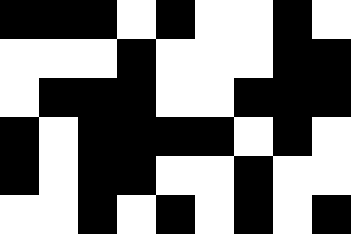[["black", "black", "black", "white", "black", "white", "white", "black", "white"], ["white", "white", "white", "black", "white", "white", "white", "black", "black"], ["white", "black", "black", "black", "white", "white", "black", "black", "black"], ["black", "white", "black", "black", "black", "black", "white", "black", "white"], ["black", "white", "black", "black", "white", "white", "black", "white", "white"], ["white", "white", "black", "white", "black", "white", "black", "white", "black"]]